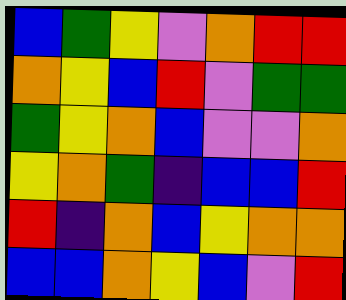[["blue", "green", "yellow", "violet", "orange", "red", "red"], ["orange", "yellow", "blue", "red", "violet", "green", "green"], ["green", "yellow", "orange", "blue", "violet", "violet", "orange"], ["yellow", "orange", "green", "indigo", "blue", "blue", "red"], ["red", "indigo", "orange", "blue", "yellow", "orange", "orange"], ["blue", "blue", "orange", "yellow", "blue", "violet", "red"]]